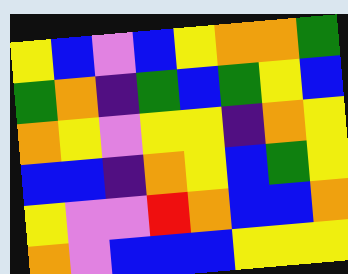[["yellow", "blue", "violet", "blue", "yellow", "orange", "orange", "green"], ["green", "orange", "indigo", "green", "blue", "green", "yellow", "blue"], ["orange", "yellow", "violet", "yellow", "yellow", "indigo", "orange", "yellow"], ["blue", "blue", "indigo", "orange", "yellow", "blue", "green", "yellow"], ["yellow", "violet", "violet", "red", "orange", "blue", "blue", "orange"], ["orange", "violet", "blue", "blue", "blue", "yellow", "yellow", "yellow"]]